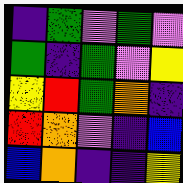[["indigo", "green", "violet", "green", "violet"], ["green", "indigo", "green", "violet", "yellow"], ["yellow", "red", "green", "orange", "indigo"], ["red", "orange", "violet", "indigo", "blue"], ["blue", "orange", "indigo", "indigo", "yellow"]]